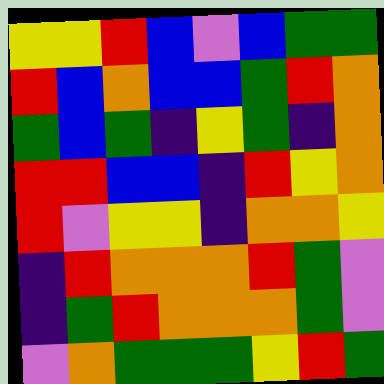[["yellow", "yellow", "red", "blue", "violet", "blue", "green", "green"], ["red", "blue", "orange", "blue", "blue", "green", "red", "orange"], ["green", "blue", "green", "indigo", "yellow", "green", "indigo", "orange"], ["red", "red", "blue", "blue", "indigo", "red", "yellow", "orange"], ["red", "violet", "yellow", "yellow", "indigo", "orange", "orange", "yellow"], ["indigo", "red", "orange", "orange", "orange", "red", "green", "violet"], ["indigo", "green", "red", "orange", "orange", "orange", "green", "violet"], ["violet", "orange", "green", "green", "green", "yellow", "red", "green"]]